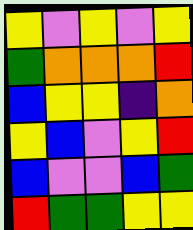[["yellow", "violet", "yellow", "violet", "yellow"], ["green", "orange", "orange", "orange", "red"], ["blue", "yellow", "yellow", "indigo", "orange"], ["yellow", "blue", "violet", "yellow", "red"], ["blue", "violet", "violet", "blue", "green"], ["red", "green", "green", "yellow", "yellow"]]